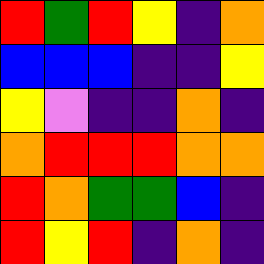[["red", "green", "red", "yellow", "indigo", "orange"], ["blue", "blue", "blue", "indigo", "indigo", "yellow"], ["yellow", "violet", "indigo", "indigo", "orange", "indigo"], ["orange", "red", "red", "red", "orange", "orange"], ["red", "orange", "green", "green", "blue", "indigo"], ["red", "yellow", "red", "indigo", "orange", "indigo"]]